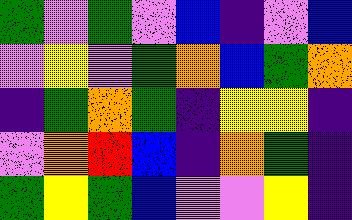[["green", "violet", "green", "violet", "blue", "indigo", "violet", "blue"], ["violet", "yellow", "violet", "green", "orange", "blue", "green", "orange"], ["indigo", "green", "orange", "green", "indigo", "yellow", "yellow", "indigo"], ["violet", "orange", "red", "blue", "indigo", "orange", "green", "indigo"], ["green", "yellow", "green", "blue", "violet", "violet", "yellow", "indigo"]]